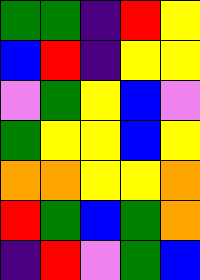[["green", "green", "indigo", "red", "yellow"], ["blue", "red", "indigo", "yellow", "yellow"], ["violet", "green", "yellow", "blue", "violet"], ["green", "yellow", "yellow", "blue", "yellow"], ["orange", "orange", "yellow", "yellow", "orange"], ["red", "green", "blue", "green", "orange"], ["indigo", "red", "violet", "green", "blue"]]